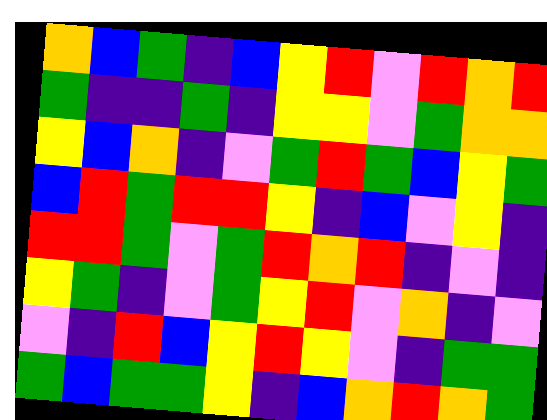[["orange", "blue", "green", "indigo", "blue", "yellow", "red", "violet", "red", "orange", "red"], ["green", "indigo", "indigo", "green", "indigo", "yellow", "yellow", "violet", "green", "orange", "orange"], ["yellow", "blue", "orange", "indigo", "violet", "green", "red", "green", "blue", "yellow", "green"], ["blue", "red", "green", "red", "red", "yellow", "indigo", "blue", "violet", "yellow", "indigo"], ["red", "red", "green", "violet", "green", "red", "orange", "red", "indigo", "violet", "indigo"], ["yellow", "green", "indigo", "violet", "green", "yellow", "red", "violet", "orange", "indigo", "violet"], ["violet", "indigo", "red", "blue", "yellow", "red", "yellow", "violet", "indigo", "green", "green"], ["green", "blue", "green", "green", "yellow", "indigo", "blue", "orange", "red", "orange", "green"]]